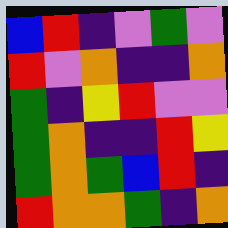[["blue", "red", "indigo", "violet", "green", "violet"], ["red", "violet", "orange", "indigo", "indigo", "orange"], ["green", "indigo", "yellow", "red", "violet", "violet"], ["green", "orange", "indigo", "indigo", "red", "yellow"], ["green", "orange", "green", "blue", "red", "indigo"], ["red", "orange", "orange", "green", "indigo", "orange"]]